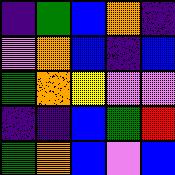[["indigo", "green", "blue", "orange", "indigo"], ["violet", "orange", "blue", "indigo", "blue"], ["green", "orange", "yellow", "violet", "violet"], ["indigo", "indigo", "blue", "green", "red"], ["green", "orange", "blue", "violet", "blue"]]